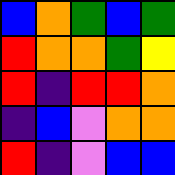[["blue", "orange", "green", "blue", "green"], ["red", "orange", "orange", "green", "yellow"], ["red", "indigo", "red", "red", "orange"], ["indigo", "blue", "violet", "orange", "orange"], ["red", "indigo", "violet", "blue", "blue"]]